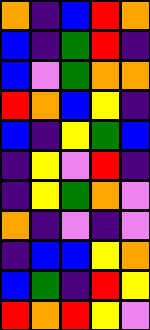[["orange", "indigo", "blue", "red", "orange"], ["blue", "indigo", "green", "red", "indigo"], ["blue", "violet", "green", "orange", "orange"], ["red", "orange", "blue", "yellow", "indigo"], ["blue", "indigo", "yellow", "green", "blue"], ["indigo", "yellow", "violet", "red", "indigo"], ["indigo", "yellow", "green", "orange", "violet"], ["orange", "indigo", "violet", "indigo", "violet"], ["indigo", "blue", "blue", "yellow", "orange"], ["blue", "green", "indigo", "red", "yellow"], ["red", "orange", "red", "yellow", "violet"]]